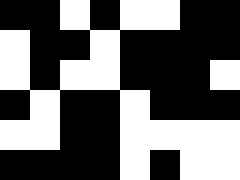[["black", "black", "white", "black", "white", "white", "black", "black"], ["white", "black", "black", "white", "black", "black", "black", "black"], ["white", "black", "white", "white", "black", "black", "black", "white"], ["black", "white", "black", "black", "white", "black", "black", "black"], ["white", "white", "black", "black", "white", "white", "white", "white"], ["black", "black", "black", "black", "white", "black", "white", "white"]]